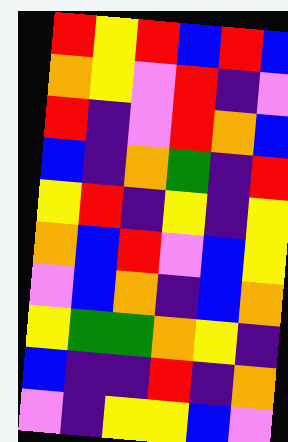[["red", "yellow", "red", "blue", "red", "blue"], ["orange", "yellow", "violet", "red", "indigo", "violet"], ["red", "indigo", "violet", "red", "orange", "blue"], ["blue", "indigo", "orange", "green", "indigo", "red"], ["yellow", "red", "indigo", "yellow", "indigo", "yellow"], ["orange", "blue", "red", "violet", "blue", "yellow"], ["violet", "blue", "orange", "indigo", "blue", "orange"], ["yellow", "green", "green", "orange", "yellow", "indigo"], ["blue", "indigo", "indigo", "red", "indigo", "orange"], ["violet", "indigo", "yellow", "yellow", "blue", "violet"]]